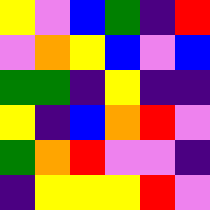[["yellow", "violet", "blue", "green", "indigo", "red"], ["violet", "orange", "yellow", "blue", "violet", "blue"], ["green", "green", "indigo", "yellow", "indigo", "indigo"], ["yellow", "indigo", "blue", "orange", "red", "violet"], ["green", "orange", "red", "violet", "violet", "indigo"], ["indigo", "yellow", "yellow", "yellow", "red", "violet"]]